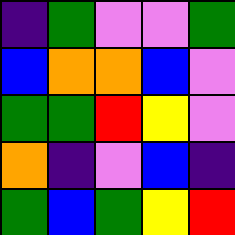[["indigo", "green", "violet", "violet", "green"], ["blue", "orange", "orange", "blue", "violet"], ["green", "green", "red", "yellow", "violet"], ["orange", "indigo", "violet", "blue", "indigo"], ["green", "blue", "green", "yellow", "red"]]